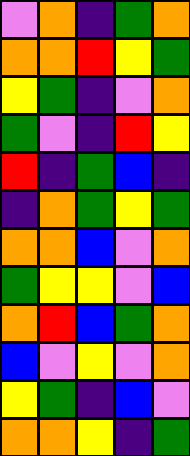[["violet", "orange", "indigo", "green", "orange"], ["orange", "orange", "red", "yellow", "green"], ["yellow", "green", "indigo", "violet", "orange"], ["green", "violet", "indigo", "red", "yellow"], ["red", "indigo", "green", "blue", "indigo"], ["indigo", "orange", "green", "yellow", "green"], ["orange", "orange", "blue", "violet", "orange"], ["green", "yellow", "yellow", "violet", "blue"], ["orange", "red", "blue", "green", "orange"], ["blue", "violet", "yellow", "violet", "orange"], ["yellow", "green", "indigo", "blue", "violet"], ["orange", "orange", "yellow", "indigo", "green"]]